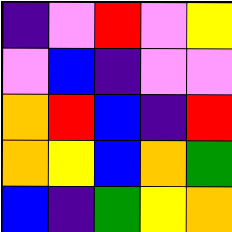[["indigo", "violet", "red", "violet", "yellow"], ["violet", "blue", "indigo", "violet", "violet"], ["orange", "red", "blue", "indigo", "red"], ["orange", "yellow", "blue", "orange", "green"], ["blue", "indigo", "green", "yellow", "orange"]]